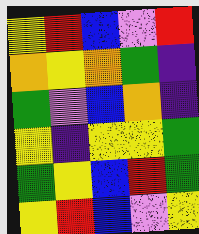[["yellow", "red", "blue", "violet", "red"], ["orange", "yellow", "orange", "green", "indigo"], ["green", "violet", "blue", "orange", "indigo"], ["yellow", "indigo", "yellow", "yellow", "green"], ["green", "yellow", "blue", "red", "green"], ["yellow", "red", "blue", "violet", "yellow"]]